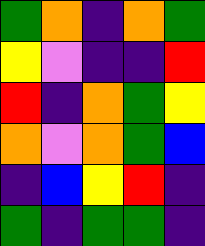[["green", "orange", "indigo", "orange", "green"], ["yellow", "violet", "indigo", "indigo", "red"], ["red", "indigo", "orange", "green", "yellow"], ["orange", "violet", "orange", "green", "blue"], ["indigo", "blue", "yellow", "red", "indigo"], ["green", "indigo", "green", "green", "indigo"]]